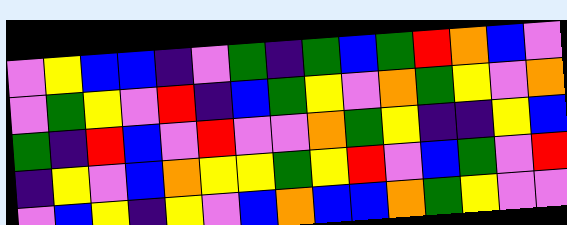[["violet", "yellow", "blue", "blue", "indigo", "violet", "green", "indigo", "green", "blue", "green", "red", "orange", "blue", "violet"], ["violet", "green", "yellow", "violet", "red", "indigo", "blue", "green", "yellow", "violet", "orange", "green", "yellow", "violet", "orange"], ["green", "indigo", "red", "blue", "violet", "red", "violet", "violet", "orange", "green", "yellow", "indigo", "indigo", "yellow", "blue"], ["indigo", "yellow", "violet", "blue", "orange", "yellow", "yellow", "green", "yellow", "red", "violet", "blue", "green", "violet", "red"], ["violet", "blue", "yellow", "indigo", "yellow", "violet", "blue", "orange", "blue", "blue", "orange", "green", "yellow", "violet", "violet"]]